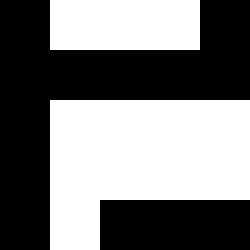[["black", "white", "white", "white", "black"], ["black", "black", "black", "black", "black"], ["black", "white", "white", "white", "white"], ["black", "white", "white", "white", "white"], ["black", "white", "black", "black", "black"]]